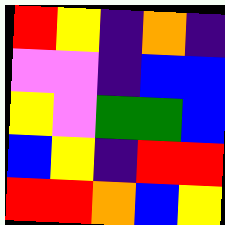[["red", "yellow", "indigo", "orange", "indigo"], ["violet", "violet", "indigo", "blue", "blue"], ["yellow", "violet", "green", "green", "blue"], ["blue", "yellow", "indigo", "red", "red"], ["red", "red", "orange", "blue", "yellow"]]